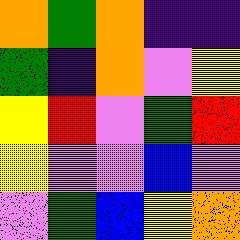[["orange", "green", "orange", "indigo", "indigo"], ["green", "indigo", "orange", "violet", "yellow"], ["yellow", "red", "violet", "green", "red"], ["yellow", "violet", "violet", "blue", "violet"], ["violet", "green", "blue", "yellow", "orange"]]